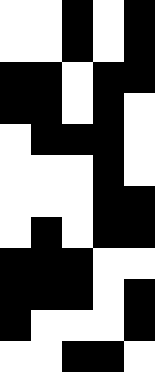[["white", "white", "black", "white", "black"], ["white", "white", "black", "white", "black"], ["black", "black", "white", "black", "black"], ["black", "black", "white", "black", "white"], ["white", "black", "black", "black", "white"], ["white", "white", "white", "black", "white"], ["white", "white", "white", "black", "black"], ["white", "black", "white", "black", "black"], ["black", "black", "black", "white", "white"], ["black", "black", "black", "white", "black"], ["black", "white", "white", "white", "black"], ["white", "white", "black", "black", "white"]]